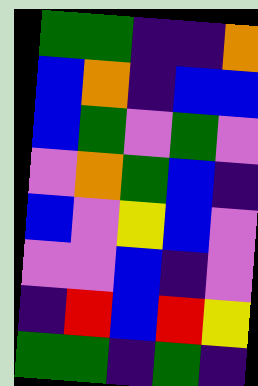[["green", "green", "indigo", "indigo", "orange"], ["blue", "orange", "indigo", "blue", "blue"], ["blue", "green", "violet", "green", "violet"], ["violet", "orange", "green", "blue", "indigo"], ["blue", "violet", "yellow", "blue", "violet"], ["violet", "violet", "blue", "indigo", "violet"], ["indigo", "red", "blue", "red", "yellow"], ["green", "green", "indigo", "green", "indigo"]]